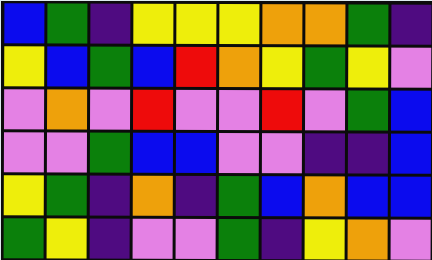[["blue", "green", "indigo", "yellow", "yellow", "yellow", "orange", "orange", "green", "indigo"], ["yellow", "blue", "green", "blue", "red", "orange", "yellow", "green", "yellow", "violet"], ["violet", "orange", "violet", "red", "violet", "violet", "red", "violet", "green", "blue"], ["violet", "violet", "green", "blue", "blue", "violet", "violet", "indigo", "indigo", "blue"], ["yellow", "green", "indigo", "orange", "indigo", "green", "blue", "orange", "blue", "blue"], ["green", "yellow", "indigo", "violet", "violet", "green", "indigo", "yellow", "orange", "violet"]]